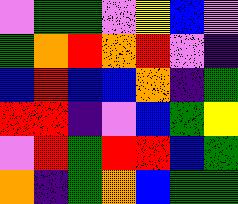[["violet", "green", "green", "violet", "yellow", "blue", "violet"], ["green", "orange", "red", "orange", "red", "violet", "indigo"], ["blue", "red", "blue", "blue", "orange", "indigo", "green"], ["red", "red", "indigo", "violet", "blue", "green", "yellow"], ["violet", "red", "green", "red", "red", "blue", "green"], ["orange", "indigo", "green", "orange", "blue", "green", "green"]]